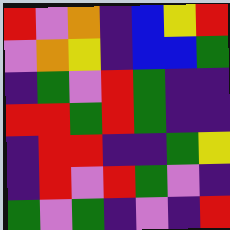[["red", "violet", "orange", "indigo", "blue", "yellow", "red"], ["violet", "orange", "yellow", "indigo", "blue", "blue", "green"], ["indigo", "green", "violet", "red", "green", "indigo", "indigo"], ["red", "red", "green", "red", "green", "indigo", "indigo"], ["indigo", "red", "red", "indigo", "indigo", "green", "yellow"], ["indigo", "red", "violet", "red", "green", "violet", "indigo"], ["green", "violet", "green", "indigo", "violet", "indigo", "red"]]